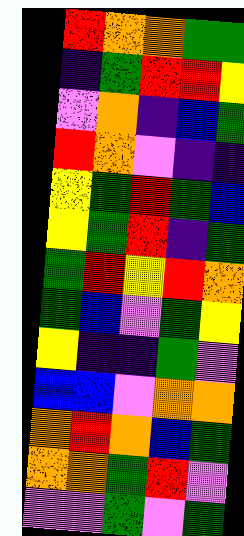[["red", "orange", "orange", "green", "green"], ["indigo", "green", "red", "red", "yellow"], ["violet", "orange", "indigo", "blue", "green"], ["red", "orange", "violet", "indigo", "indigo"], ["yellow", "green", "red", "green", "blue"], ["yellow", "green", "red", "indigo", "green"], ["green", "red", "yellow", "red", "orange"], ["green", "blue", "violet", "green", "yellow"], ["yellow", "indigo", "indigo", "green", "violet"], ["blue", "blue", "violet", "orange", "orange"], ["orange", "red", "orange", "blue", "green"], ["orange", "orange", "green", "red", "violet"], ["violet", "violet", "green", "violet", "green"]]